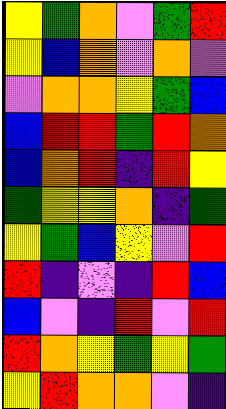[["yellow", "green", "orange", "violet", "green", "red"], ["yellow", "blue", "orange", "violet", "orange", "violet"], ["violet", "orange", "orange", "yellow", "green", "blue"], ["blue", "red", "red", "green", "red", "orange"], ["blue", "orange", "red", "indigo", "red", "yellow"], ["green", "yellow", "yellow", "orange", "indigo", "green"], ["yellow", "green", "blue", "yellow", "violet", "red"], ["red", "indigo", "violet", "indigo", "red", "blue"], ["blue", "violet", "indigo", "red", "violet", "red"], ["red", "orange", "yellow", "green", "yellow", "green"], ["yellow", "red", "orange", "orange", "violet", "indigo"]]